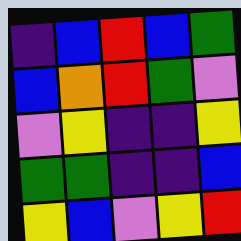[["indigo", "blue", "red", "blue", "green"], ["blue", "orange", "red", "green", "violet"], ["violet", "yellow", "indigo", "indigo", "yellow"], ["green", "green", "indigo", "indigo", "blue"], ["yellow", "blue", "violet", "yellow", "red"]]